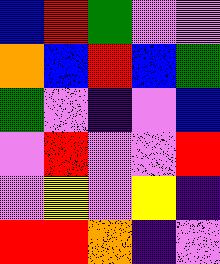[["blue", "red", "green", "violet", "violet"], ["orange", "blue", "red", "blue", "green"], ["green", "violet", "indigo", "violet", "blue"], ["violet", "red", "violet", "violet", "red"], ["violet", "yellow", "violet", "yellow", "indigo"], ["red", "red", "orange", "indigo", "violet"]]